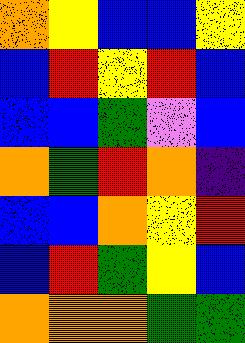[["orange", "yellow", "blue", "blue", "yellow"], ["blue", "red", "yellow", "red", "blue"], ["blue", "blue", "green", "violet", "blue"], ["orange", "green", "red", "orange", "indigo"], ["blue", "blue", "orange", "yellow", "red"], ["blue", "red", "green", "yellow", "blue"], ["orange", "orange", "orange", "green", "green"]]